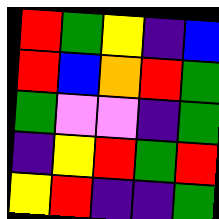[["red", "green", "yellow", "indigo", "blue"], ["red", "blue", "orange", "red", "green"], ["green", "violet", "violet", "indigo", "green"], ["indigo", "yellow", "red", "green", "red"], ["yellow", "red", "indigo", "indigo", "green"]]